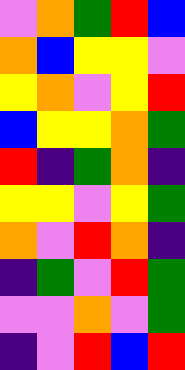[["violet", "orange", "green", "red", "blue"], ["orange", "blue", "yellow", "yellow", "violet"], ["yellow", "orange", "violet", "yellow", "red"], ["blue", "yellow", "yellow", "orange", "green"], ["red", "indigo", "green", "orange", "indigo"], ["yellow", "yellow", "violet", "yellow", "green"], ["orange", "violet", "red", "orange", "indigo"], ["indigo", "green", "violet", "red", "green"], ["violet", "violet", "orange", "violet", "green"], ["indigo", "violet", "red", "blue", "red"]]